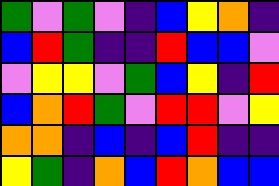[["green", "violet", "green", "violet", "indigo", "blue", "yellow", "orange", "indigo"], ["blue", "red", "green", "indigo", "indigo", "red", "blue", "blue", "violet"], ["violet", "yellow", "yellow", "violet", "green", "blue", "yellow", "indigo", "red"], ["blue", "orange", "red", "green", "violet", "red", "red", "violet", "yellow"], ["orange", "orange", "indigo", "blue", "indigo", "blue", "red", "indigo", "indigo"], ["yellow", "green", "indigo", "orange", "blue", "red", "orange", "blue", "blue"]]